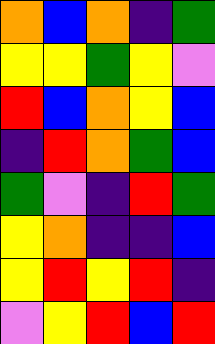[["orange", "blue", "orange", "indigo", "green"], ["yellow", "yellow", "green", "yellow", "violet"], ["red", "blue", "orange", "yellow", "blue"], ["indigo", "red", "orange", "green", "blue"], ["green", "violet", "indigo", "red", "green"], ["yellow", "orange", "indigo", "indigo", "blue"], ["yellow", "red", "yellow", "red", "indigo"], ["violet", "yellow", "red", "blue", "red"]]